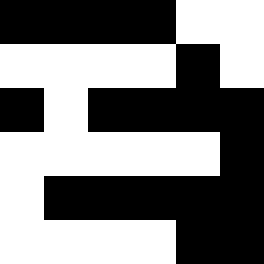[["black", "black", "black", "black", "white", "white"], ["white", "white", "white", "white", "black", "white"], ["black", "white", "black", "black", "black", "black"], ["white", "white", "white", "white", "white", "black"], ["white", "black", "black", "black", "black", "black"], ["white", "white", "white", "white", "black", "black"]]